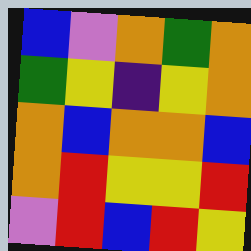[["blue", "violet", "orange", "green", "orange"], ["green", "yellow", "indigo", "yellow", "orange"], ["orange", "blue", "orange", "orange", "blue"], ["orange", "red", "yellow", "yellow", "red"], ["violet", "red", "blue", "red", "yellow"]]